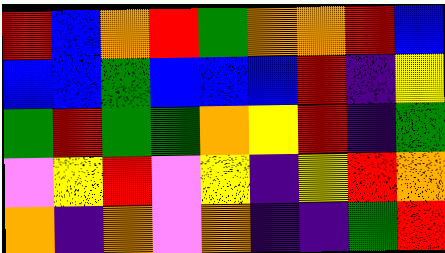[["red", "blue", "orange", "red", "green", "orange", "orange", "red", "blue"], ["blue", "blue", "green", "blue", "blue", "blue", "red", "indigo", "yellow"], ["green", "red", "green", "green", "orange", "yellow", "red", "indigo", "green"], ["violet", "yellow", "red", "violet", "yellow", "indigo", "yellow", "red", "orange"], ["orange", "indigo", "orange", "violet", "orange", "indigo", "indigo", "green", "red"]]